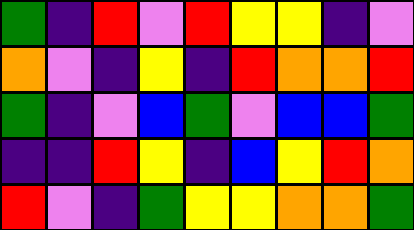[["green", "indigo", "red", "violet", "red", "yellow", "yellow", "indigo", "violet"], ["orange", "violet", "indigo", "yellow", "indigo", "red", "orange", "orange", "red"], ["green", "indigo", "violet", "blue", "green", "violet", "blue", "blue", "green"], ["indigo", "indigo", "red", "yellow", "indigo", "blue", "yellow", "red", "orange"], ["red", "violet", "indigo", "green", "yellow", "yellow", "orange", "orange", "green"]]